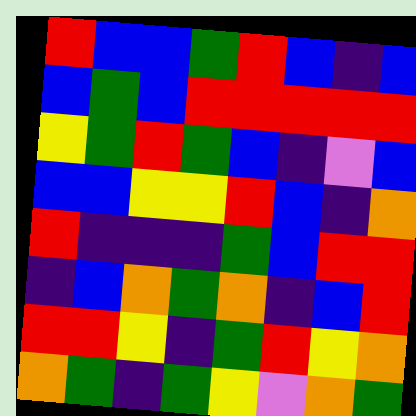[["red", "blue", "blue", "green", "red", "blue", "indigo", "blue"], ["blue", "green", "blue", "red", "red", "red", "red", "red"], ["yellow", "green", "red", "green", "blue", "indigo", "violet", "blue"], ["blue", "blue", "yellow", "yellow", "red", "blue", "indigo", "orange"], ["red", "indigo", "indigo", "indigo", "green", "blue", "red", "red"], ["indigo", "blue", "orange", "green", "orange", "indigo", "blue", "red"], ["red", "red", "yellow", "indigo", "green", "red", "yellow", "orange"], ["orange", "green", "indigo", "green", "yellow", "violet", "orange", "green"]]